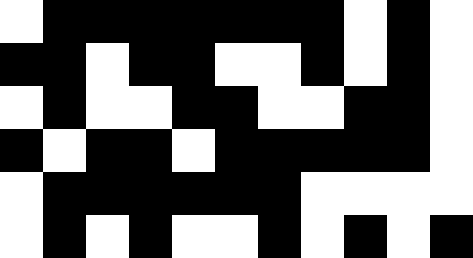[["white", "black", "black", "black", "black", "black", "black", "black", "white", "black", "white"], ["black", "black", "white", "black", "black", "white", "white", "black", "white", "black", "white"], ["white", "black", "white", "white", "black", "black", "white", "white", "black", "black", "white"], ["black", "white", "black", "black", "white", "black", "black", "black", "black", "black", "white"], ["white", "black", "black", "black", "black", "black", "black", "white", "white", "white", "white"], ["white", "black", "white", "black", "white", "white", "black", "white", "black", "white", "black"]]